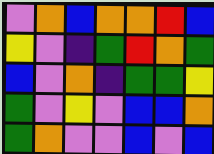[["violet", "orange", "blue", "orange", "orange", "red", "blue"], ["yellow", "violet", "indigo", "green", "red", "orange", "green"], ["blue", "violet", "orange", "indigo", "green", "green", "yellow"], ["green", "violet", "yellow", "violet", "blue", "blue", "orange"], ["green", "orange", "violet", "violet", "blue", "violet", "blue"]]